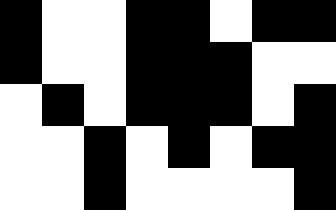[["black", "white", "white", "black", "black", "white", "black", "black"], ["black", "white", "white", "black", "black", "black", "white", "white"], ["white", "black", "white", "black", "black", "black", "white", "black"], ["white", "white", "black", "white", "black", "white", "black", "black"], ["white", "white", "black", "white", "white", "white", "white", "black"]]